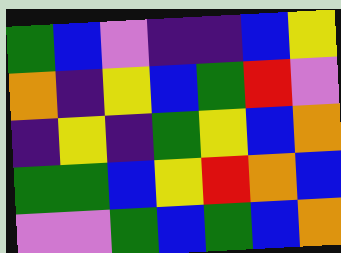[["green", "blue", "violet", "indigo", "indigo", "blue", "yellow"], ["orange", "indigo", "yellow", "blue", "green", "red", "violet"], ["indigo", "yellow", "indigo", "green", "yellow", "blue", "orange"], ["green", "green", "blue", "yellow", "red", "orange", "blue"], ["violet", "violet", "green", "blue", "green", "blue", "orange"]]